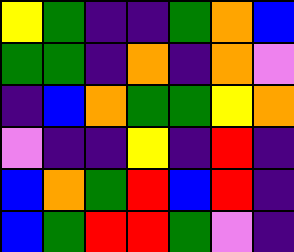[["yellow", "green", "indigo", "indigo", "green", "orange", "blue"], ["green", "green", "indigo", "orange", "indigo", "orange", "violet"], ["indigo", "blue", "orange", "green", "green", "yellow", "orange"], ["violet", "indigo", "indigo", "yellow", "indigo", "red", "indigo"], ["blue", "orange", "green", "red", "blue", "red", "indigo"], ["blue", "green", "red", "red", "green", "violet", "indigo"]]